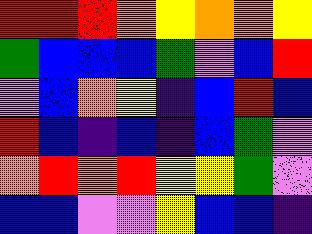[["red", "red", "red", "orange", "yellow", "orange", "orange", "yellow"], ["green", "blue", "blue", "blue", "green", "violet", "blue", "red"], ["violet", "blue", "orange", "yellow", "indigo", "blue", "red", "blue"], ["red", "blue", "indigo", "blue", "indigo", "blue", "green", "violet"], ["orange", "red", "orange", "red", "yellow", "yellow", "green", "violet"], ["blue", "blue", "violet", "violet", "yellow", "blue", "blue", "indigo"]]